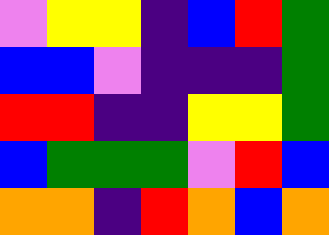[["violet", "yellow", "yellow", "indigo", "blue", "red", "green"], ["blue", "blue", "violet", "indigo", "indigo", "indigo", "green"], ["red", "red", "indigo", "indigo", "yellow", "yellow", "green"], ["blue", "green", "green", "green", "violet", "red", "blue"], ["orange", "orange", "indigo", "red", "orange", "blue", "orange"]]